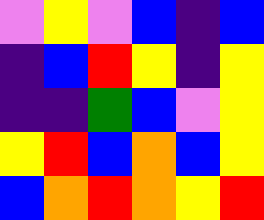[["violet", "yellow", "violet", "blue", "indigo", "blue"], ["indigo", "blue", "red", "yellow", "indigo", "yellow"], ["indigo", "indigo", "green", "blue", "violet", "yellow"], ["yellow", "red", "blue", "orange", "blue", "yellow"], ["blue", "orange", "red", "orange", "yellow", "red"]]